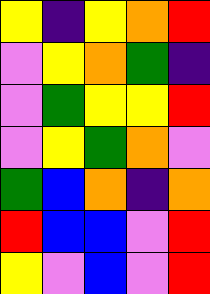[["yellow", "indigo", "yellow", "orange", "red"], ["violet", "yellow", "orange", "green", "indigo"], ["violet", "green", "yellow", "yellow", "red"], ["violet", "yellow", "green", "orange", "violet"], ["green", "blue", "orange", "indigo", "orange"], ["red", "blue", "blue", "violet", "red"], ["yellow", "violet", "blue", "violet", "red"]]